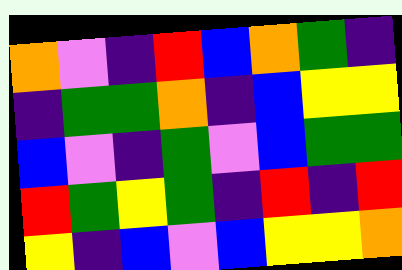[["orange", "violet", "indigo", "red", "blue", "orange", "green", "indigo"], ["indigo", "green", "green", "orange", "indigo", "blue", "yellow", "yellow"], ["blue", "violet", "indigo", "green", "violet", "blue", "green", "green"], ["red", "green", "yellow", "green", "indigo", "red", "indigo", "red"], ["yellow", "indigo", "blue", "violet", "blue", "yellow", "yellow", "orange"]]